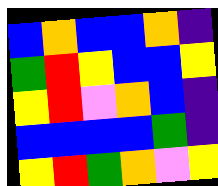[["blue", "orange", "blue", "blue", "orange", "indigo"], ["green", "red", "yellow", "blue", "blue", "yellow"], ["yellow", "red", "violet", "orange", "blue", "indigo"], ["blue", "blue", "blue", "blue", "green", "indigo"], ["yellow", "red", "green", "orange", "violet", "yellow"]]